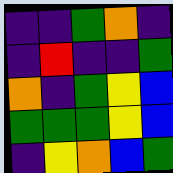[["indigo", "indigo", "green", "orange", "indigo"], ["indigo", "red", "indigo", "indigo", "green"], ["orange", "indigo", "green", "yellow", "blue"], ["green", "green", "green", "yellow", "blue"], ["indigo", "yellow", "orange", "blue", "green"]]